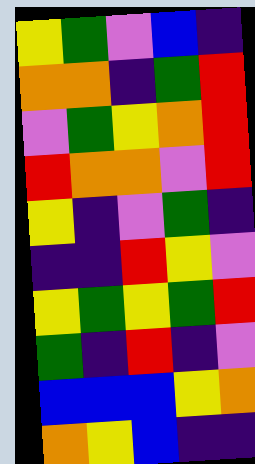[["yellow", "green", "violet", "blue", "indigo"], ["orange", "orange", "indigo", "green", "red"], ["violet", "green", "yellow", "orange", "red"], ["red", "orange", "orange", "violet", "red"], ["yellow", "indigo", "violet", "green", "indigo"], ["indigo", "indigo", "red", "yellow", "violet"], ["yellow", "green", "yellow", "green", "red"], ["green", "indigo", "red", "indigo", "violet"], ["blue", "blue", "blue", "yellow", "orange"], ["orange", "yellow", "blue", "indigo", "indigo"]]